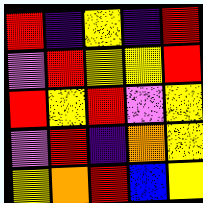[["red", "indigo", "yellow", "indigo", "red"], ["violet", "red", "yellow", "yellow", "red"], ["red", "yellow", "red", "violet", "yellow"], ["violet", "red", "indigo", "orange", "yellow"], ["yellow", "orange", "red", "blue", "yellow"]]